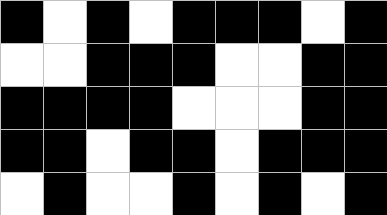[["black", "white", "black", "white", "black", "black", "black", "white", "black"], ["white", "white", "black", "black", "black", "white", "white", "black", "black"], ["black", "black", "black", "black", "white", "white", "white", "black", "black"], ["black", "black", "white", "black", "black", "white", "black", "black", "black"], ["white", "black", "white", "white", "black", "white", "black", "white", "black"]]